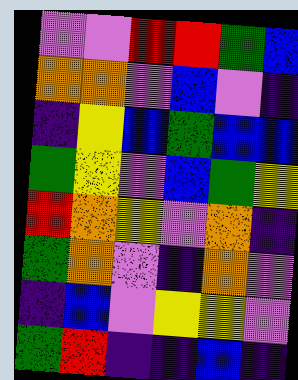[["violet", "violet", "red", "red", "green", "blue"], ["orange", "orange", "violet", "blue", "violet", "indigo"], ["indigo", "yellow", "blue", "green", "blue", "blue"], ["green", "yellow", "violet", "blue", "green", "yellow"], ["red", "orange", "yellow", "violet", "orange", "indigo"], ["green", "orange", "violet", "indigo", "orange", "violet"], ["indigo", "blue", "violet", "yellow", "yellow", "violet"], ["green", "red", "indigo", "indigo", "blue", "indigo"]]